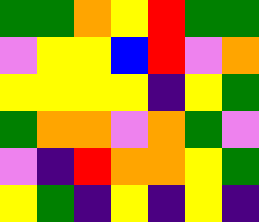[["green", "green", "orange", "yellow", "red", "green", "green"], ["violet", "yellow", "yellow", "blue", "red", "violet", "orange"], ["yellow", "yellow", "yellow", "yellow", "indigo", "yellow", "green"], ["green", "orange", "orange", "violet", "orange", "green", "violet"], ["violet", "indigo", "red", "orange", "orange", "yellow", "green"], ["yellow", "green", "indigo", "yellow", "indigo", "yellow", "indigo"]]